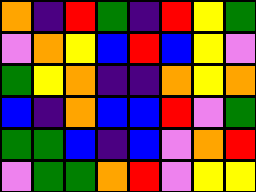[["orange", "indigo", "red", "green", "indigo", "red", "yellow", "green"], ["violet", "orange", "yellow", "blue", "red", "blue", "yellow", "violet"], ["green", "yellow", "orange", "indigo", "indigo", "orange", "yellow", "orange"], ["blue", "indigo", "orange", "blue", "blue", "red", "violet", "green"], ["green", "green", "blue", "indigo", "blue", "violet", "orange", "red"], ["violet", "green", "green", "orange", "red", "violet", "yellow", "yellow"]]